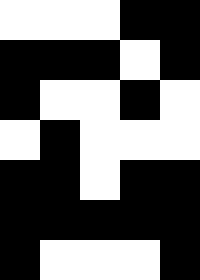[["white", "white", "white", "black", "black"], ["black", "black", "black", "white", "black"], ["black", "white", "white", "black", "white"], ["white", "black", "white", "white", "white"], ["black", "black", "white", "black", "black"], ["black", "black", "black", "black", "black"], ["black", "white", "white", "white", "black"]]